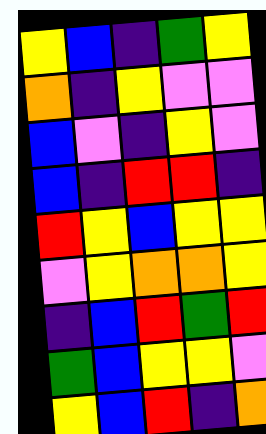[["yellow", "blue", "indigo", "green", "yellow"], ["orange", "indigo", "yellow", "violet", "violet"], ["blue", "violet", "indigo", "yellow", "violet"], ["blue", "indigo", "red", "red", "indigo"], ["red", "yellow", "blue", "yellow", "yellow"], ["violet", "yellow", "orange", "orange", "yellow"], ["indigo", "blue", "red", "green", "red"], ["green", "blue", "yellow", "yellow", "violet"], ["yellow", "blue", "red", "indigo", "orange"]]